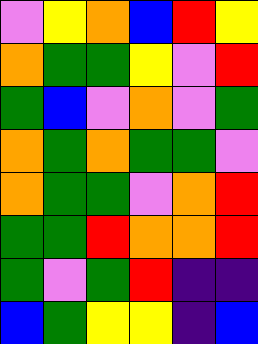[["violet", "yellow", "orange", "blue", "red", "yellow"], ["orange", "green", "green", "yellow", "violet", "red"], ["green", "blue", "violet", "orange", "violet", "green"], ["orange", "green", "orange", "green", "green", "violet"], ["orange", "green", "green", "violet", "orange", "red"], ["green", "green", "red", "orange", "orange", "red"], ["green", "violet", "green", "red", "indigo", "indigo"], ["blue", "green", "yellow", "yellow", "indigo", "blue"]]